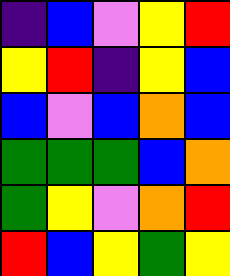[["indigo", "blue", "violet", "yellow", "red"], ["yellow", "red", "indigo", "yellow", "blue"], ["blue", "violet", "blue", "orange", "blue"], ["green", "green", "green", "blue", "orange"], ["green", "yellow", "violet", "orange", "red"], ["red", "blue", "yellow", "green", "yellow"]]